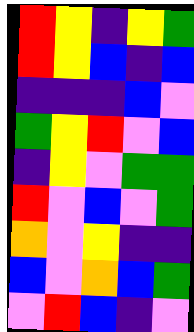[["red", "yellow", "indigo", "yellow", "green"], ["red", "yellow", "blue", "indigo", "blue"], ["indigo", "indigo", "indigo", "blue", "violet"], ["green", "yellow", "red", "violet", "blue"], ["indigo", "yellow", "violet", "green", "green"], ["red", "violet", "blue", "violet", "green"], ["orange", "violet", "yellow", "indigo", "indigo"], ["blue", "violet", "orange", "blue", "green"], ["violet", "red", "blue", "indigo", "violet"]]